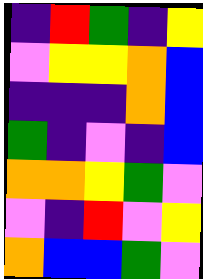[["indigo", "red", "green", "indigo", "yellow"], ["violet", "yellow", "yellow", "orange", "blue"], ["indigo", "indigo", "indigo", "orange", "blue"], ["green", "indigo", "violet", "indigo", "blue"], ["orange", "orange", "yellow", "green", "violet"], ["violet", "indigo", "red", "violet", "yellow"], ["orange", "blue", "blue", "green", "violet"]]